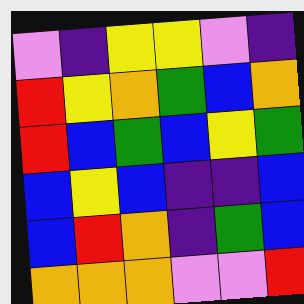[["violet", "indigo", "yellow", "yellow", "violet", "indigo"], ["red", "yellow", "orange", "green", "blue", "orange"], ["red", "blue", "green", "blue", "yellow", "green"], ["blue", "yellow", "blue", "indigo", "indigo", "blue"], ["blue", "red", "orange", "indigo", "green", "blue"], ["orange", "orange", "orange", "violet", "violet", "red"]]